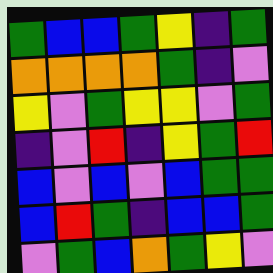[["green", "blue", "blue", "green", "yellow", "indigo", "green"], ["orange", "orange", "orange", "orange", "green", "indigo", "violet"], ["yellow", "violet", "green", "yellow", "yellow", "violet", "green"], ["indigo", "violet", "red", "indigo", "yellow", "green", "red"], ["blue", "violet", "blue", "violet", "blue", "green", "green"], ["blue", "red", "green", "indigo", "blue", "blue", "green"], ["violet", "green", "blue", "orange", "green", "yellow", "violet"]]